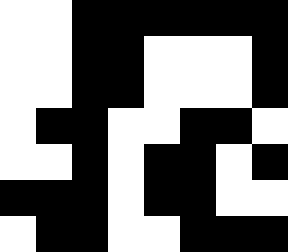[["white", "white", "black", "black", "black", "black", "black", "black"], ["white", "white", "black", "black", "white", "white", "white", "black"], ["white", "white", "black", "black", "white", "white", "white", "black"], ["white", "black", "black", "white", "white", "black", "black", "white"], ["white", "white", "black", "white", "black", "black", "white", "black"], ["black", "black", "black", "white", "black", "black", "white", "white"], ["white", "black", "black", "white", "white", "black", "black", "black"]]